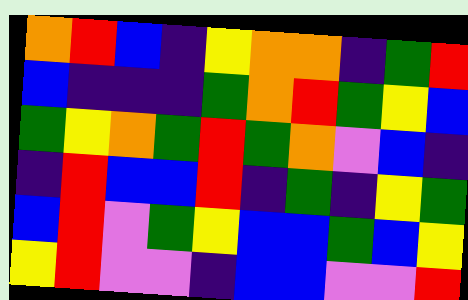[["orange", "red", "blue", "indigo", "yellow", "orange", "orange", "indigo", "green", "red"], ["blue", "indigo", "indigo", "indigo", "green", "orange", "red", "green", "yellow", "blue"], ["green", "yellow", "orange", "green", "red", "green", "orange", "violet", "blue", "indigo"], ["indigo", "red", "blue", "blue", "red", "indigo", "green", "indigo", "yellow", "green"], ["blue", "red", "violet", "green", "yellow", "blue", "blue", "green", "blue", "yellow"], ["yellow", "red", "violet", "violet", "indigo", "blue", "blue", "violet", "violet", "red"]]